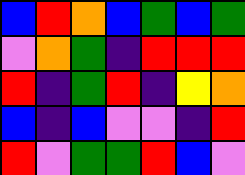[["blue", "red", "orange", "blue", "green", "blue", "green"], ["violet", "orange", "green", "indigo", "red", "red", "red"], ["red", "indigo", "green", "red", "indigo", "yellow", "orange"], ["blue", "indigo", "blue", "violet", "violet", "indigo", "red"], ["red", "violet", "green", "green", "red", "blue", "violet"]]